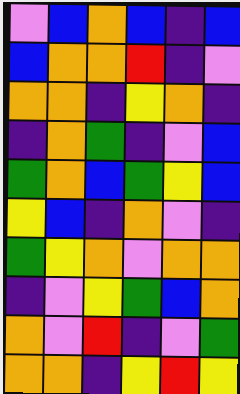[["violet", "blue", "orange", "blue", "indigo", "blue"], ["blue", "orange", "orange", "red", "indigo", "violet"], ["orange", "orange", "indigo", "yellow", "orange", "indigo"], ["indigo", "orange", "green", "indigo", "violet", "blue"], ["green", "orange", "blue", "green", "yellow", "blue"], ["yellow", "blue", "indigo", "orange", "violet", "indigo"], ["green", "yellow", "orange", "violet", "orange", "orange"], ["indigo", "violet", "yellow", "green", "blue", "orange"], ["orange", "violet", "red", "indigo", "violet", "green"], ["orange", "orange", "indigo", "yellow", "red", "yellow"]]